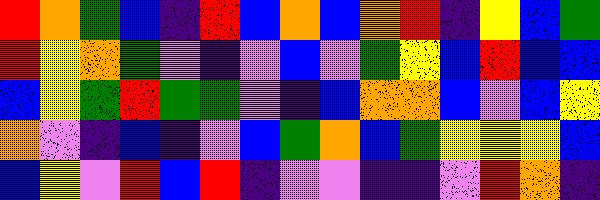[["red", "orange", "green", "blue", "indigo", "red", "blue", "orange", "blue", "orange", "red", "indigo", "yellow", "blue", "green"], ["red", "yellow", "orange", "green", "violet", "indigo", "violet", "blue", "violet", "green", "yellow", "blue", "red", "blue", "blue"], ["blue", "yellow", "green", "red", "green", "green", "violet", "indigo", "blue", "orange", "orange", "blue", "violet", "blue", "yellow"], ["orange", "violet", "indigo", "blue", "indigo", "violet", "blue", "green", "orange", "blue", "green", "yellow", "yellow", "yellow", "blue"], ["blue", "yellow", "violet", "red", "blue", "red", "indigo", "violet", "violet", "indigo", "indigo", "violet", "red", "orange", "indigo"]]